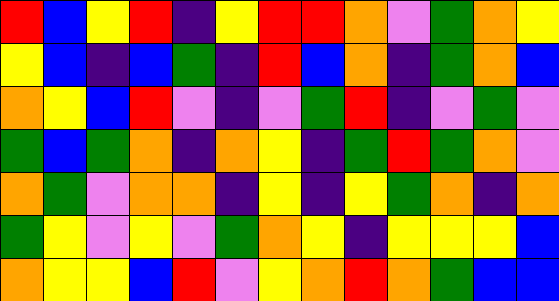[["red", "blue", "yellow", "red", "indigo", "yellow", "red", "red", "orange", "violet", "green", "orange", "yellow"], ["yellow", "blue", "indigo", "blue", "green", "indigo", "red", "blue", "orange", "indigo", "green", "orange", "blue"], ["orange", "yellow", "blue", "red", "violet", "indigo", "violet", "green", "red", "indigo", "violet", "green", "violet"], ["green", "blue", "green", "orange", "indigo", "orange", "yellow", "indigo", "green", "red", "green", "orange", "violet"], ["orange", "green", "violet", "orange", "orange", "indigo", "yellow", "indigo", "yellow", "green", "orange", "indigo", "orange"], ["green", "yellow", "violet", "yellow", "violet", "green", "orange", "yellow", "indigo", "yellow", "yellow", "yellow", "blue"], ["orange", "yellow", "yellow", "blue", "red", "violet", "yellow", "orange", "red", "orange", "green", "blue", "blue"]]